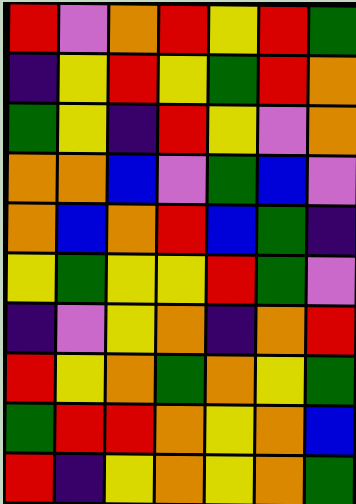[["red", "violet", "orange", "red", "yellow", "red", "green"], ["indigo", "yellow", "red", "yellow", "green", "red", "orange"], ["green", "yellow", "indigo", "red", "yellow", "violet", "orange"], ["orange", "orange", "blue", "violet", "green", "blue", "violet"], ["orange", "blue", "orange", "red", "blue", "green", "indigo"], ["yellow", "green", "yellow", "yellow", "red", "green", "violet"], ["indigo", "violet", "yellow", "orange", "indigo", "orange", "red"], ["red", "yellow", "orange", "green", "orange", "yellow", "green"], ["green", "red", "red", "orange", "yellow", "orange", "blue"], ["red", "indigo", "yellow", "orange", "yellow", "orange", "green"]]